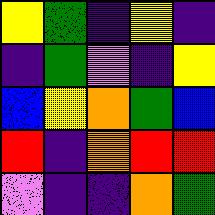[["yellow", "green", "indigo", "yellow", "indigo"], ["indigo", "green", "violet", "indigo", "yellow"], ["blue", "yellow", "orange", "green", "blue"], ["red", "indigo", "orange", "red", "red"], ["violet", "indigo", "indigo", "orange", "green"]]